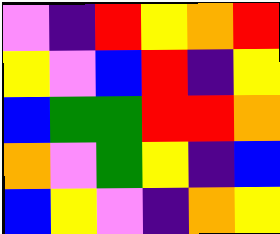[["violet", "indigo", "red", "yellow", "orange", "red"], ["yellow", "violet", "blue", "red", "indigo", "yellow"], ["blue", "green", "green", "red", "red", "orange"], ["orange", "violet", "green", "yellow", "indigo", "blue"], ["blue", "yellow", "violet", "indigo", "orange", "yellow"]]